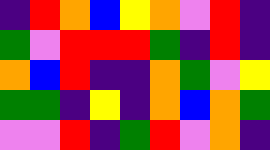[["indigo", "red", "orange", "blue", "yellow", "orange", "violet", "red", "indigo"], ["green", "violet", "red", "red", "red", "green", "indigo", "red", "indigo"], ["orange", "blue", "red", "indigo", "indigo", "orange", "green", "violet", "yellow"], ["green", "green", "indigo", "yellow", "indigo", "orange", "blue", "orange", "green"], ["violet", "violet", "red", "indigo", "green", "red", "violet", "orange", "indigo"]]